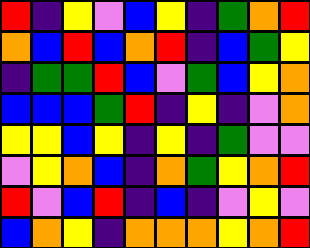[["red", "indigo", "yellow", "violet", "blue", "yellow", "indigo", "green", "orange", "red"], ["orange", "blue", "red", "blue", "orange", "red", "indigo", "blue", "green", "yellow"], ["indigo", "green", "green", "red", "blue", "violet", "green", "blue", "yellow", "orange"], ["blue", "blue", "blue", "green", "red", "indigo", "yellow", "indigo", "violet", "orange"], ["yellow", "yellow", "blue", "yellow", "indigo", "yellow", "indigo", "green", "violet", "violet"], ["violet", "yellow", "orange", "blue", "indigo", "orange", "green", "yellow", "orange", "red"], ["red", "violet", "blue", "red", "indigo", "blue", "indigo", "violet", "yellow", "violet"], ["blue", "orange", "yellow", "indigo", "orange", "orange", "orange", "yellow", "orange", "red"]]